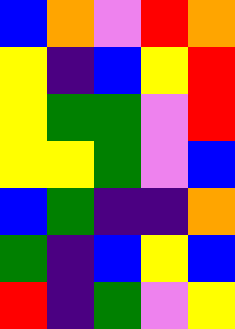[["blue", "orange", "violet", "red", "orange"], ["yellow", "indigo", "blue", "yellow", "red"], ["yellow", "green", "green", "violet", "red"], ["yellow", "yellow", "green", "violet", "blue"], ["blue", "green", "indigo", "indigo", "orange"], ["green", "indigo", "blue", "yellow", "blue"], ["red", "indigo", "green", "violet", "yellow"]]